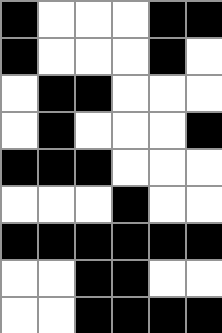[["black", "white", "white", "white", "black", "black"], ["black", "white", "white", "white", "black", "white"], ["white", "black", "black", "white", "white", "white"], ["white", "black", "white", "white", "white", "black"], ["black", "black", "black", "white", "white", "white"], ["white", "white", "white", "black", "white", "white"], ["black", "black", "black", "black", "black", "black"], ["white", "white", "black", "black", "white", "white"], ["white", "white", "black", "black", "black", "black"]]